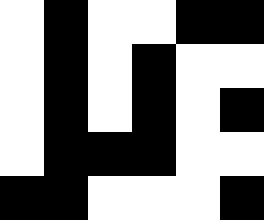[["white", "black", "white", "white", "black", "black"], ["white", "black", "white", "black", "white", "white"], ["white", "black", "white", "black", "white", "black"], ["white", "black", "black", "black", "white", "white"], ["black", "black", "white", "white", "white", "black"]]